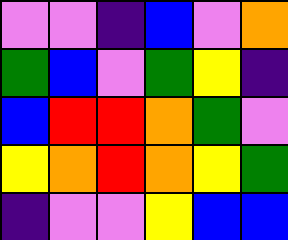[["violet", "violet", "indigo", "blue", "violet", "orange"], ["green", "blue", "violet", "green", "yellow", "indigo"], ["blue", "red", "red", "orange", "green", "violet"], ["yellow", "orange", "red", "orange", "yellow", "green"], ["indigo", "violet", "violet", "yellow", "blue", "blue"]]